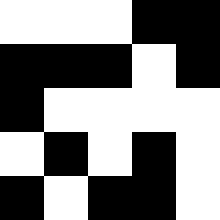[["white", "white", "white", "black", "black"], ["black", "black", "black", "white", "black"], ["black", "white", "white", "white", "white"], ["white", "black", "white", "black", "white"], ["black", "white", "black", "black", "white"]]